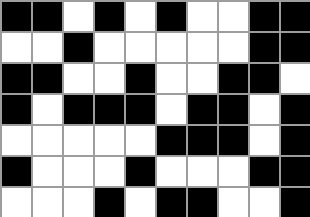[["black", "black", "white", "black", "white", "black", "white", "white", "black", "black"], ["white", "white", "black", "white", "white", "white", "white", "white", "black", "black"], ["black", "black", "white", "white", "black", "white", "white", "black", "black", "white"], ["black", "white", "black", "black", "black", "white", "black", "black", "white", "black"], ["white", "white", "white", "white", "white", "black", "black", "black", "white", "black"], ["black", "white", "white", "white", "black", "white", "white", "white", "black", "black"], ["white", "white", "white", "black", "white", "black", "black", "white", "white", "black"]]